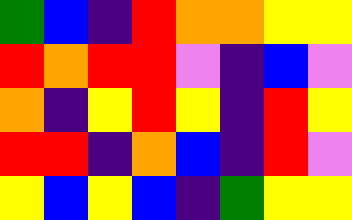[["green", "blue", "indigo", "red", "orange", "orange", "yellow", "yellow"], ["red", "orange", "red", "red", "violet", "indigo", "blue", "violet"], ["orange", "indigo", "yellow", "red", "yellow", "indigo", "red", "yellow"], ["red", "red", "indigo", "orange", "blue", "indigo", "red", "violet"], ["yellow", "blue", "yellow", "blue", "indigo", "green", "yellow", "yellow"]]